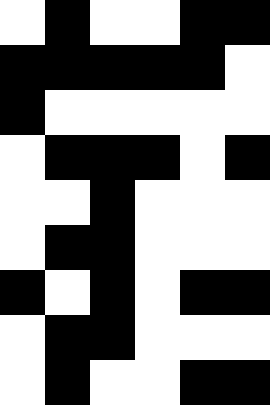[["white", "black", "white", "white", "black", "black"], ["black", "black", "black", "black", "black", "white"], ["black", "white", "white", "white", "white", "white"], ["white", "black", "black", "black", "white", "black"], ["white", "white", "black", "white", "white", "white"], ["white", "black", "black", "white", "white", "white"], ["black", "white", "black", "white", "black", "black"], ["white", "black", "black", "white", "white", "white"], ["white", "black", "white", "white", "black", "black"]]